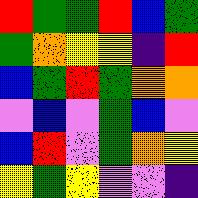[["red", "green", "green", "red", "blue", "green"], ["green", "orange", "yellow", "yellow", "indigo", "red"], ["blue", "green", "red", "green", "orange", "orange"], ["violet", "blue", "violet", "green", "blue", "violet"], ["blue", "red", "violet", "green", "orange", "yellow"], ["yellow", "green", "yellow", "violet", "violet", "indigo"]]